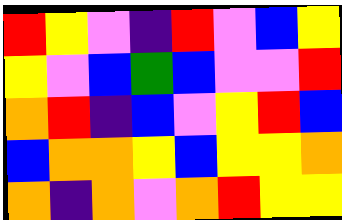[["red", "yellow", "violet", "indigo", "red", "violet", "blue", "yellow"], ["yellow", "violet", "blue", "green", "blue", "violet", "violet", "red"], ["orange", "red", "indigo", "blue", "violet", "yellow", "red", "blue"], ["blue", "orange", "orange", "yellow", "blue", "yellow", "yellow", "orange"], ["orange", "indigo", "orange", "violet", "orange", "red", "yellow", "yellow"]]